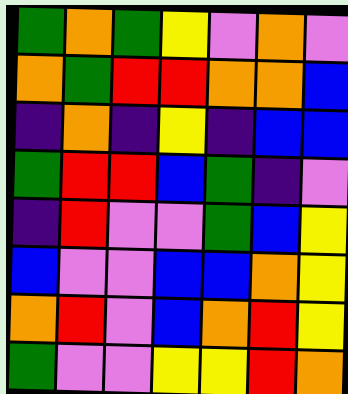[["green", "orange", "green", "yellow", "violet", "orange", "violet"], ["orange", "green", "red", "red", "orange", "orange", "blue"], ["indigo", "orange", "indigo", "yellow", "indigo", "blue", "blue"], ["green", "red", "red", "blue", "green", "indigo", "violet"], ["indigo", "red", "violet", "violet", "green", "blue", "yellow"], ["blue", "violet", "violet", "blue", "blue", "orange", "yellow"], ["orange", "red", "violet", "blue", "orange", "red", "yellow"], ["green", "violet", "violet", "yellow", "yellow", "red", "orange"]]